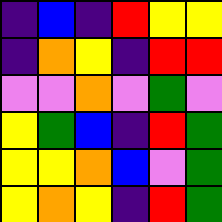[["indigo", "blue", "indigo", "red", "yellow", "yellow"], ["indigo", "orange", "yellow", "indigo", "red", "red"], ["violet", "violet", "orange", "violet", "green", "violet"], ["yellow", "green", "blue", "indigo", "red", "green"], ["yellow", "yellow", "orange", "blue", "violet", "green"], ["yellow", "orange", "yellow", "indigo", "red", "green"]]